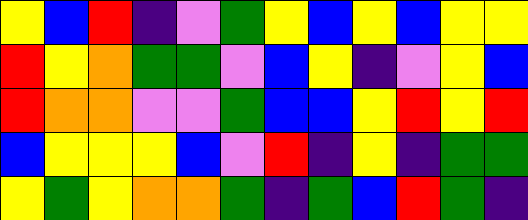[["yellow", "blue", "red", "indigo", "violet", "green", "yellow", "blue", "yellow", "blue", "yellow", "yellow"], ["red", "yellow", "orange", "green", "green", "violet", "blue", "yellow", "indigo", "violet", "yellow", "blue"], ["red", "orange", "orange", "violet", "violet", "green", "blue", "blue", "yellow", "red", "yellow", "red"], ["blue", "yellow", "yellow", "yellow", "blue", "violet", "red", "indigo", "yellow", "indigo", "green", "green"], ["yellow", "green", "yellow", "orange", "orange", "green", "indigo", "green", "blue", "red", "green", "indigo"]]